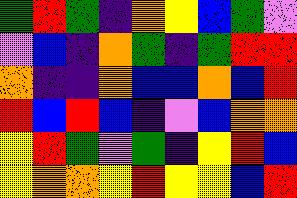[["green", "red", "green", "indigo", "orange", "yellow", "blue", "green", "violet"], ["violet", "blue", "indigo", "orange", "green", "indigo", "green", "red", "red"], ["orange", "indigo", "indigo", "orange", "blue", "blue", "orange", "blue", "red"], ["red", "blue", "red", "blue", "indigo", "violet", "blue", "orange", "orange"], ["yellow", "red", "green", "violet", "green", "indigo", "yellow", "red", "blue"], ["yellow", "orange", "orange", "yellow", "red", "yellow", "yellow", "blue", "red"]]